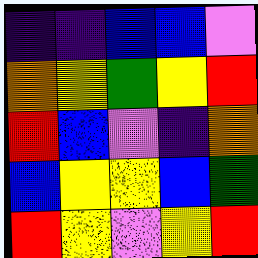[["indigo", "indigo", "blue", "blue", "violet"], ["orange", "yellow", "green", "yellow", "red"], ["red", "blue", "violet", "indigo", "orange"], ["blue", "yellow", "yellow", "blue", "green"], ["red", "yellow", "violet", "yellow", "red"]]